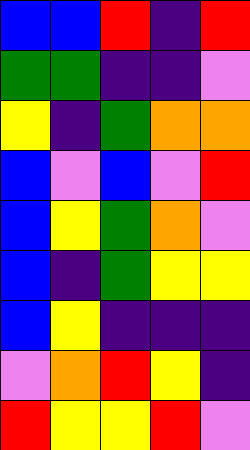[["blue", "blue", "red", "indigo", "red"], ["green", "green", "indigo", "indigo", "violet"], ["yellow", "indigo", "green", "orange", "orange"], ["blue", "violet", "blue", "violet", "red"], ["blue", "yellow", "green", "orange", "violet"], ["blue", "indigo", "green", "yellow", "yellow"], ["blue", "yellow", "indigo", "indigo", "indigo"], ["violet", "orange", "red", "yellow", "indigo"], ["red", "yellow", "yellow", "red", "violet"]]